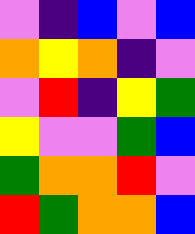[["violet", "indigo", "blue", "violet", "blue"], ["orange", "yellow", "orange", "indigo", "violet"], ["violet", "red", "indigo", "yellow", "green"], ["yellow", "violet", "violet", "green", "blue"], ["green", "orange", "orange", "red", "violet"], ["red", "green", "orange", "orange", "blue"]]